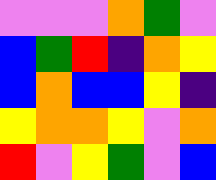[["violet", "violet", "violet", "orange", "green", "violet"], ["blue", "green", "red", "indigo", "orange", "yellow"], ["blue", "orange", "blue", "blue", "yellow", "indigo"], ["yellow", "orange", "orange", "yellow", "violet", "orange"], ["red", "violet", "yellow", "green", "violet", "blue"]]